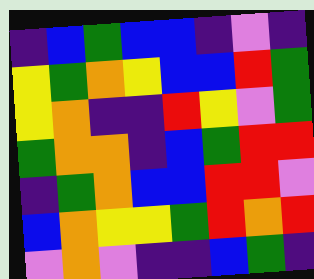[["indigo", "blue", "green", "blue", "blue", "indigo", "violet", "indigo"], ["yellow", "green", "orange", "yellow", "blue", "blue", "red", "green"], ["yellow", "orange", "indigo", "indigo", "red", "yellow", "violet", "green"], ["green", "orange", "orange", "indigo", "blue", "green", "red", "red"], ["indigo", "green", "orange", "blue", "blue", "red", "red", "violet"], ["blue", "orange", "yellow", "yellow", "green", "red", "orange", "red"], ["violet", "orange", "violet", "indigo", "indigo", "blue", "green", "indigo"]]